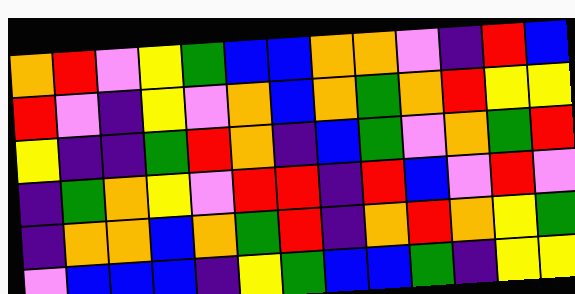[["orange", "red", "violet", "yellow", "green", "blue", "blue", "orange", "orange", "violet", "indigo", "red", "blue"], ["red", "violet", "indigo", "yellow", "violet", "orange", "blue", "orange", "green", "orange", "red", "yellow", "yellow"], ["yellow", "indigo", "indigo", "green", "red", "orange", "indigo", "blue", "green", "violet", "orange", "green", "red"], ["indigo", "green", "orange", "yellow", "violet", "red", "red", "indigo", "red", "blue", "violet", "red", "violet"], ["indigo", "orange", "orange", "blue", "orange", "green", "red", "indigo", "orange", "red", "orange", "yellow", "green"], ["violet", "blue", "blue", "blue", "indigo", "yellow", "green", "blue", "blue", "green", "indigo", "yellow", "yellow"]]